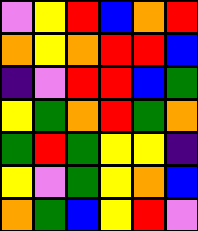[["violet", "yellow", "red", "blue", "orange", "red"], ["orange", "yellow", "orange", "red", "red", "blue"], ["indigo", "violet", "red", "red", "blue", "green"], ["yellow", "green", "orange", "red", "green", "orange"], ["green", "red", "green", "yellow", "yellow", "indigo"], ["yellow", "violet", "green", "yellow", "orange", "blue"], ["orange", "green", "blue", "yellow", "red", "violet"]]